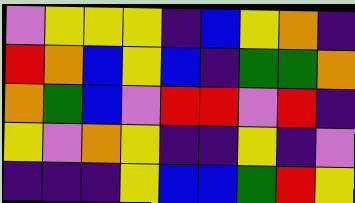[["violet", "yellow", "yellow", "yellow", "indigo", "blue", "yellow", "orange", "indigo"], ["red", "orange", "blue", "yellow", "blue", "indigo", "green", "green", "orange"], ["orange", "green", "blue", "violet", "red", "red", "violet", "red", "indigo"], ["yellow", "violet", "orange", "yellow", "indigo", "indigo", "yellow", "indigo", "violet"], ["indigo", "indigo", "indigo", "yellow", "blue", "blue", "green", "red", "yellow"]]